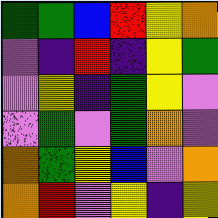[["green", "green", "blue", "red", "yellow", "orange"], ["violet", "indigo", "red", "indigo", "yellow", "green"], ["violet", "yellow", "indigo", "green", "yellow", "violet"], ["violet", "green", "violet", "green", "orange", "violet"], ["orange", "green", "yellow", "blue", "violet", "orange"], ["orange", "red", "violet", "yellow", "indigo", "yellow"]]